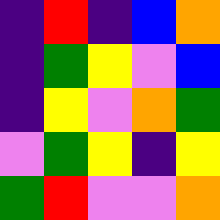[["indigo", "red", "indigo", "blue", "orange"], ["indigo", "green", "yellow", "violet", "blue"], ["indigo", "yellow", "violet", "orange", "green"], ["violet", "green", "yellow", "indigo", "yellow"], ["green", "red", "violet", "violet", "orange"]]